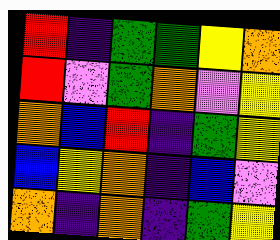[["red", "indigo", "green", "green", "yellow", "orange"], ["red", "violet", "green", "orange", "violet", "yellow"], ["orange", "blue", "red", "indigo", "green", "yellow"], ["blue", "yellow", "orange", "indigo", "blue", "violet"], ["orange", "indigo", "orange", "indigo", "green", "yellow"]]